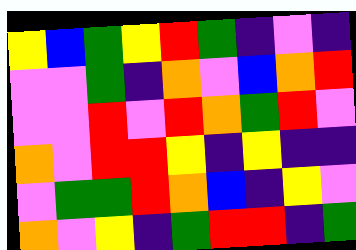[["yellow", "blue", "green", "yellow", "red", "green", "indigo", "violet", "indigo"], ["violet", "violet", "green", "indigo", "orange", "violet", "blue", "orange", "red"], ["violet", "violet", "red", "violet", "red", "orange", "green", "red", "violet"], ["orange", "violet", "red", "red", "yellow", "indigo", "yellow", "indigo", "indigo"], ["violet", "green", "green", "red", "orange", "blue", "indigo", "yellow", "violet"], ["orange", "violet", "yellow", "indigo", "green", "red", "red", "indigo", "green"]]